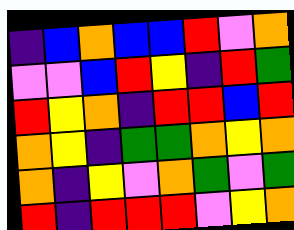[["indigo", "blue", "orange", "blue", "blue", "red", "violet", "orange"], ["violet", "violet", "blue", "red", "yellow", "indigo", "red", "green"], ["red", "yellow", "orange", "indigo", "red", "red", "blue", "red"], ["orange", "yellow", "indigo", "green", "green", "orange", "yellow", "orange"], ["orange", "indigo", "yellow", "violet", "orange", "green", "violet", "green"], ["red", "indigo", "red", "red", "red", "violet", "yellow", "orange"]]